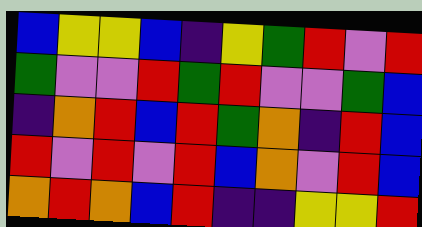[["blue", "yellow", "yellow", "blue", "indigo", "yellow", "green", "red", "violet", "red"], ["green", "violet", "violet", "red", "green", "red", "violet", "violet", "green", "blue"], ["indigo", "orange", "red", "blue", "red", "green", "orange", "indigo", "red", "blue"], ["red", "violet", "red", "violet", "red", "blue", "orange", "violet", "red", "blue"], ["orange", "red", "orange", "blue", "red", "indigo", "indigo", "yellow", "yellow", "red"]]